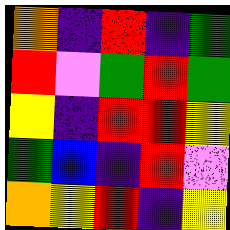[["orange", "indigo", "red", "indigo", "green"], ["red", "violet", "green", "red", "green"], ["yellow", "indigo", "red", "red", "yellow"], ["green", "blue", "indigo", "red", "violet"], ["orange", "yellow", "red", "indigo", "yellow"]]